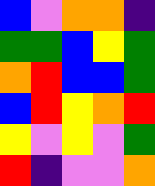[["blue", "violet", "orange", "orange", "indigo"], ["green", "green", "blue", "yellow", "green"], ["orange", "red", "blue", "blue", "green"], ["blue", "red", "yellow", "orange", "red"], ["yellow", "violet", "yellow", "violet", "green"], ["red", "indigo", "violet", "violet", "orange"]]